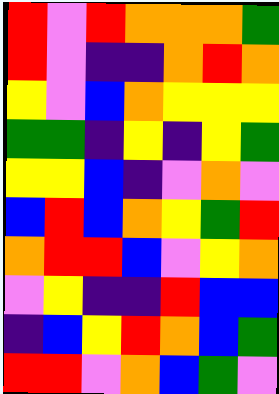[["red", "violet", "red", "orange", "orange", "orange", "green"], ["red", "violet", "indigo", "indigo", "orange", "red", "orange"], ["yellow", "violet", "blue", "orange", "yellow", "yellow", "yellow"], ["green", "green", "indigo", "yellow", "indigo", "yellow", "green"], ["yellow", "yellow", "blue", "indigo", "violet", "orange", "violet"], ["blue", "red", "blue", "orange", "yellow", "green", "red"], ["orange", "red", "red", "blue", "violet", "yellow", "orange"], ["violet", "yellow", "indigo", "indigo", "red", "blue", "blue"], ["indigo", "blue", "yellow", "red", "orange", "blue", "green"], ["red", "red", "violet", "orange", "blue", "green", "violet"]]